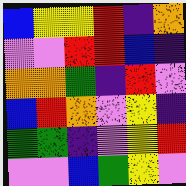[["blue", "yellow", "yellow", "red", "indigo", "orange"], ["violet", "violet", "red", "red", "blue", "indigo"], ["orange", "orange", "green", "indigo", "red", "violet"], ["blue", "red", "orange", "violet", "yellow", "indigo"], ["green", "green", "indigo", "violet", "yellow", "red"], ["violet", "violet", "blue", "green", "yellow", "violet"]]